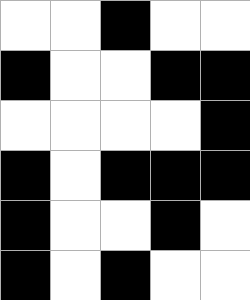[["white", "white", "black", "white", "white"], ["black", "white", "white", "black", "black"], ["white", "white", "white", "white", "black"], ["black", "white", "black", "black", "black"], ["black", "white", "white", "black", "white"], ["black", "white", "black", "white", "white"]]